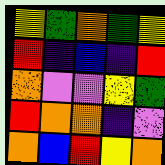[["yellow", "green", "orange", "green", "yellow"], ["red", "indigo", "blue", "indigo", "red"], ["orange", "violet", "violet", "yellow", "green"], ["red", "orange", "orange", "indigo", "violet"], ["orange", "blue", "red", "yellow", "orange"]]